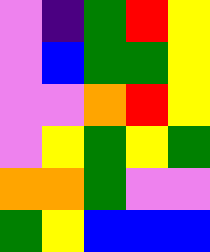[["violet", "indigo", "green", "red", "yellow"], ["violet", "blue", "green", "green", "yellow"], ["violet", "violet", "orange", "red", "yellow"], ["violet", "yellow", "green", "yellow", "green"], ["orange", "orange", "green", "violet", "violet"], ["green", "yellow", "blue", "blue", "blue"]]